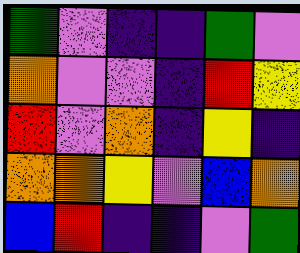[["green", "violet", "indigo", "indigo", "green", "violet"], ["orange", "violet", "violet", "indigo", "red", "yellow"], ["red", "violet", "orange", "indigo", "yellow", "indigo"], ["orange", "orange", "yellow", "violet", "blue", "orange"], ["blue", "red", "indigo", "indigo", "violet", "green"]]